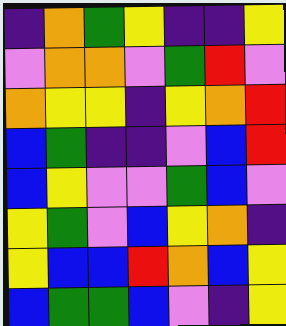[["indigo", "orange", "green", "yellow", "indigo", "indigo", "yellow"], ["violet", "orange", "orange", "violet", "green", "red", "violet"], ["orange", "yellow", "yellow", "indigo", "yellow", "orange", "red"], ["blue", "green", "indigo", "indigo", "violet", "blue", "red"], ["blue", "yellow", "violet", "violet", "green", "blue", "violet"], ["yellow", "green", "violet", "blue", "yellow", "orange", "indigo"], ["yellow", "blue", "blue", "red", "orange", "blue", "yellow"], ["blue", "green", "green", "blue", "violet", "indigo", "yellow"]]